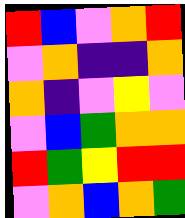[["red", "blue", "violet", "orange", "red"], ["violet", "orange", "indigo", "indigo", "orange"], ["orange", "indigo", "violet", "yellow", "violet"], ["violet", "blue", "green", "orange", "orange"], ["red", "green", "yellow", "red", "red"], ["violet", "orange", "blue", "orange", "green"]]